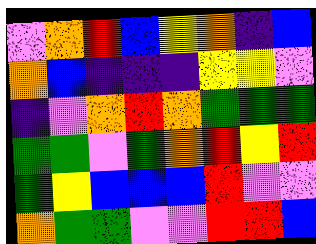[["violet", "orange", "red", "blue", "yellow", "orange", "indigo", "blue"], ["orange", "blue", "indigo", "indigo", "indigo", "yellow", "yellow", "violet"], ["indigo", "violet", "orange", "red", "orange", "green", "green", "green"], ["green", "green", "violet", "green", "orange", "red", "yellow", "red"], ["green", "yellow", "blue", "blue", "blue", "red", "violet", "violet"], ["orange", "green", "green", "violet", "violet", "red", "red", "blue"]]